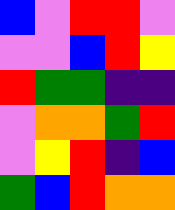[["blue", "violet", "red", "red", "violet"], ["violet", "violet", "blue", "red", "yellow"], ["red", "green", "green", "indigo", "indigo"], ["violet", "orange", "orange", "green", "red"], ["violet", "yellow", "red", "indigo", "blue"], ["green", "blue", "red", "orange", "orange"]]